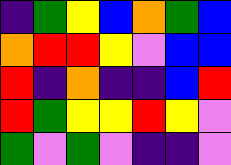[["indigo", "green", "yellow", "blue", "orange", "green", "blue"], ["orange", "red", "red", "yellow", "violet", "blue", "blue"], ["red", "indigo", "orange", "indigo", "indigo", "blue", "red"], ["red", "green", "yellow", "yellow", "red", "yellow", "violet"], ["green", "violet", "green", "violet", "indigo", "indigo", "violet"]]